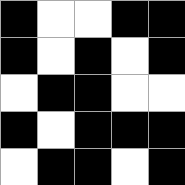[["black", "white", "white", "black", "black"], ["black", "white", "black", "white", "black"], ["white", "black", "black", "white", "white"], ["black", "white", "black", "black", "black"], ["white", "black", "black", "white", "black"]]